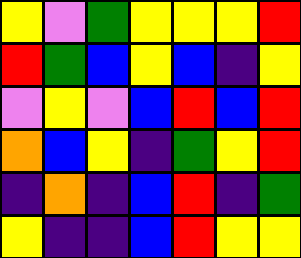[["yellow", "violet", "green", "yellow", "yellow", "yellow", "red"], ["red", "green", "blue", "yellow", "blue", "indigo", "yellow"], ["violet", "yellow", "violet", "blue", "red", "blue", "red"], ["orange", "blue", "yellow", "indigo", "green", "yellow", "red"], ["indigo", "orange", "indigo", "blue", "red", "indigo", "green"], ["yellow", "indigo", "indigo", "blue", "red", "yellow", "yellow"]]